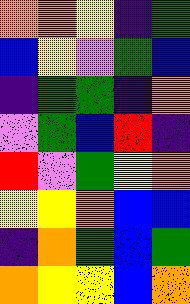[["orange", "orange", "yellow", "indigo", "green"], ["blue", "yellow", "violet", "green", "blue"], ["indigo", "green", "green", "indigo", "orange"], ["violet", "green", "blue", "red", "indigo"], ["red", "violet", "green", "yellow", "orange"], ["yellow", "yellow", "orange", "blue", "blue"], ["indigo", "orange", "green", "blue", "green"], ["orange", "yellow", "yellow", "blue", "orange"]]